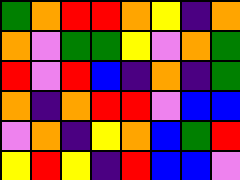[["green", "orange", "red", "red", "orange", "yellow", "indigo", "orange"], ["orange", "violet", "green", "green", "yellow", "violet", "orange", "green"], ["red", "violet", "red", "blue", "indigo", "orange", "indigo", "green"], ["orange", "indigo", "orange", "red", "red", "violet", "blue", "blue"], ["violet", "orange", "indigo", "yellow", "orange", "blue", "green", "red"], ["yellow", "red", "yellow", "indigo", "red", "blue", "blue", "violet"]]